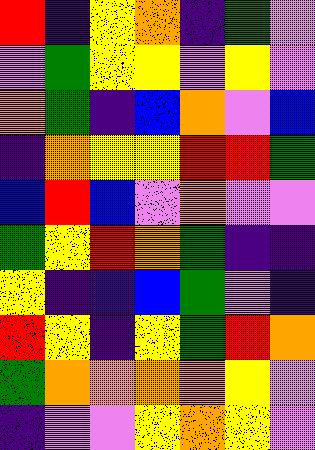[["red", "indigo", "yellow", "orange", "indigo", "green", "violet"], ["violet", "green", "yellow", "yellow", "violet", "yellow", "violet"], ["orange", "green", "indigo", "blue", "orange", "violet", "blue"], ["indigo", "orange", "yellow", "yellow", "red", "red", "green"], ["blue", "red", "blue", "violet", "orange", "violet", "violet"], ["green", "yellow", "red", "orange", "green", "indigo", "indigo"], ["yellow", "indigo", "indigo", "blue", "green", "violet", "indigo"], ["red", "yellow", "indigo", "yellow", "green", "red", "orange"], ["green", "orange", "orange", "orange", "orange", "yellow", "violet"], ["indigo", "violet", "violet", "yellow", "orange", "yellow", "violet"]]